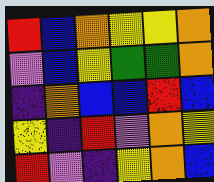[["red", "blue", "orange", "yellow", "yellow", "orange"], ["violet", "blue", "yellow", "green", "green", "orange"], ["indigo", "orange", "blue", "blue", "red", "blue"], ["yellow", "indigo", "red", "violet", "orange", "yellow"], ["red", "violet", "indigo", "yellow", "orange", "blue"]]